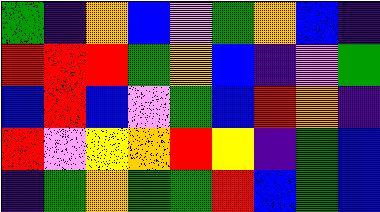[["green", "indigo", "orange", "blue", "violet", "green", "orange", "blue", "indigo"], ["red", "red", "red", "green", "orange", "blue", "indigo", "violet", "green"], ["blue", "red", "blue", "violet", "green", "blue", "red", "orange", "indigo"], ["red", "violet", "yellow", "orange", "red", "yellow", "indigo", "green", "blue"], ["indigo", "green", "orange", "green", "green", "red", "blue", "green", "blue"]]